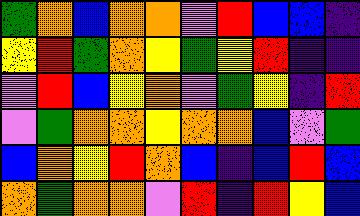[["green", "orange", "blue", "orange", "orange", "violet", "red", "blue", "blue", "indigo"], ["yellow", "red", "green", "orange", "yellow", "green", "yellow", "red", "indigo", "indigo"], ["violet", "red", "blue", "yellow", "orange", "violet", "green", "yellow", "indigo", "red"], ["violet", "green", "orange", "orange", "yellow", "orange", "orange", "blue", "violet", "green"], ["blue", "orange", "yellow", "red", "orange", "blue", "indigo", "blue", "red", "blue"], ["orange", "green", "orange", "orange", "violet", "red", "indigo", "red", "yellow", "blue"]]